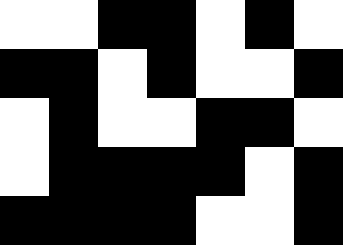[["white", "white", "black", "black", "white", "black", "white"], ["black", "black", "white", "black", "white", "white", "black"], ["white", "black", "white", "white", "black", "black", "white"], ["white", "black", "black", "black", "black", "white", "black"], ["black", "black", "black", "black", "white", "white", "black"]]